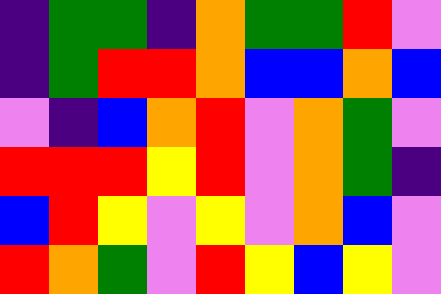[["indigo", "green", "green", "indigo", "orange", "green", "green", "red", "violet"], ["indigo", "green", "red", "red", "orange", "blue", "blue", "orange", "blue"], ["violet", "indigo", "blue", "orange", "red", "violet", "orange", "green", "violet"], ["red", "red", "red", "yellow", "red", "violet", "orange", "green", "indigo"], ["blue", "red", "yellow", "violet", "yellow", "violet", "orange", "blue", "violet"], ["red", "orange", "green", "violet", "red", "yellow", "blue", "yellow", "violet"]]